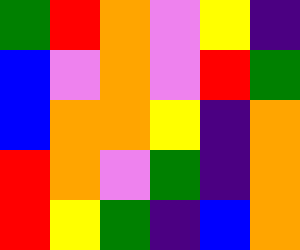[["green", "red", "orange", "violet", "yellow", "indigo"], ["blue", "violet", "orange", "violet", "red", "green"], ["blue", "orange", "orange", "yellow", "indigo", "orange"], ["red", "orange", "violet", "green", "indigo", "orange"], ["red", "yellow", "green", "indigo", "blue", "orange"]]